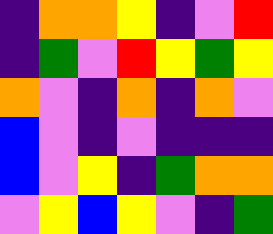[["indigo", "orange", "orange", "yellow", "indigo", "violet", "red"], ["indigo", "green", "violet", "red", "yellow", "green", "yellow"], ["orange", "violet", "indigo", "orange", "indigo", "orange", "violet"], ["blue", "violet", "indigo", "violet", "indigo", "indigo", "indigo"], ["blue", "violet", "yellow", "indigo", "green", "orange", "orange"], ["violet", "yellow", "blue", "yellow", "violet", "indigo", "green"]]